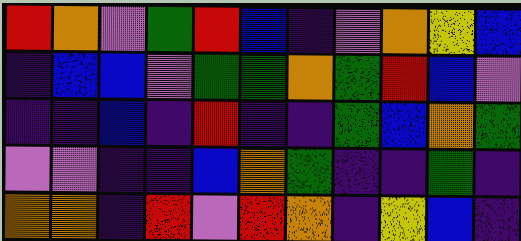[["red", "orange", "violet", "green", "red", "blue", "indigo", "violet", "orange", "yellow", "blue"], ["indigo", "blue", "blue", "violet", "green", "green", "orange", "green", "red", "blue", "violet"], ["indigo", "indigo", "blue", "indigo", "red", "indigo", "indigo", "green", "blue", "orange", "green"], ["violet", "violet", "indigo", "indigo", "blue", "orange", "green", "indigo", "indigo", "green", "indigo"], ["orange", "orange", "indigo", "red", "violet", "red", "orange", "indigo", "yellow", "blue", "indigo"]]